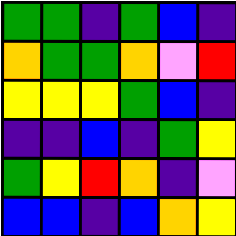[["green", "green", "indigo", "green", "blue", "indigo"], ["orange", "green", "green", "orange", "violet", "red"], ["yellow", "yellow", "yellow", "green", "blue", "indigo"], ["indigo", "indigo", "blue", "indigo", "green", "yellow"], ["green", "yellow", "red", "orange", "indigo", "violet"], ["blue", "blue", "indigo", "blue", "orange", "yellow"]]